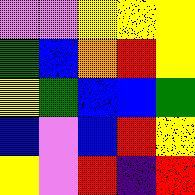[["violet", "violet", "yellow", "yellow", "yellow"], ["green", "blue", "orange", "red", "yellow"], ["yellow", "green", "blue", "blue", "green"], ["blue", "violet", "blue", "red", "yellow"], ["yellow", "violet", "red", "indigo", "red"]]